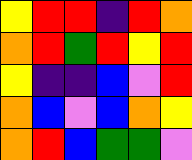[["yellow", "red", "red", "indigo", "red", "orange"], ["orange", "red", "green", "red", "yellow", "red"], ["yellow", "indigo", "indigo", "blue", "violet", "red"], ["orange", "blue", "violet", "blue", "orange", "yellow"], ["orange", "red", "blue", "green", "green", "violet"]]